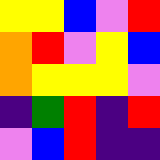[["yellow", "yellow", "blue", "violet", "red"], ["orange", "red", "violet", "yellow", "blue"], ["orange", "yellow", "yellow", "yellow", "violet"], ["indigo", "green", "red", "indigo", "red"], ["violet", "blue", "red", "indigo", "indigo"]]